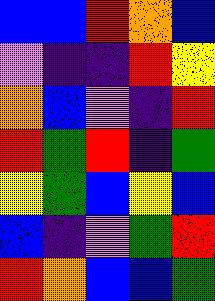[["blue", "blue", "red", "orange", "blue"], ["violet", "indigo", "indigo", "red", "yellow"], ["orange", "blue", "violet", "indigo", "red"], ["red", "green", "red", "indigo", "green"], ["yellow", "green", "blue", "yellow", "blue"], ["blue", "indigo", "violet", "green", "red"], ["red", "orange", "blue", "blue", "green"]]